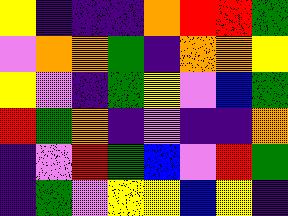[["yellow", "indigo", "indigo", "indigo", "orange", "red", "red", "green"], ["violet", "orange", "orange", "green", "indigo", "orange", "orange", "yellow"], ["yellow", "violet", "indigo", "green", "yellow", "violet", "blue", "green"], ["red", "green", "orange", "indigo", "violet", "indigo", "indigo", "orange"], ["indigo", "violet", "red", "green", "blue", "violet", "red", "green"], ["indigo", "green", "violet", "yellow", "yellow", "blue", "yellow", "indigo"]]